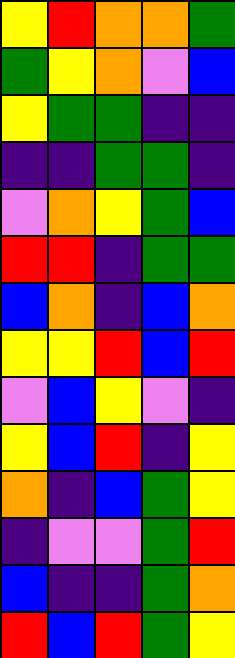[["yellow", "red", "orange", "orange", "green"], ["green", "yellow", "orange", "violet", "blue"], ["yellow", "green", "green", "indigo", "indigo"], ["indigo", "indigo", "green", "green", "indigo"], ["violet", "orange", "yellow", "green", "blue"], ["red", "red", "indigo", "green", "green"], ["blue", "orange", "indigo", "blue", "orange"], ["yellow", "yellow", "red", "blue", "red"], ["violet", "blue", "yellow", "violet", "indigo"], ["yellow", "blue", "red", "indigo", "yellow"], ["orange", "indigo", "blue", "green", "yellow"], ["indigo", "violet", "violet", "green", "red"], ["blue", "indigo", "indigo", "green", "orange"], ["red", "blue", "red", "green", "yellow"]]